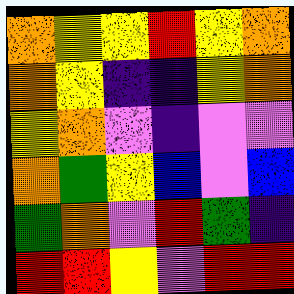[["orange", "yellow", "yellow", "red", "yellow", "orange"], ["orange", "yellow", "indigo", "indigo", "yellow", "orange"], ["yellow", "orange", "violet", "indigo", "violet", "violet"], ["orange", "green", "yellow", "blue", "violet", "blue"], ["green", "orange", "violet", "red", "green", "indigo"], ["red", "red", "yellow", "violet", "red", "red"]]